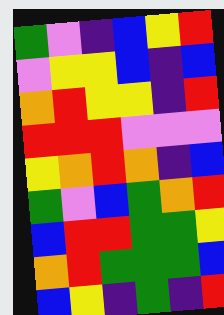[["green", "violet", "indigo", "blue", "yellow", "red"], ["violet", "yellow", "yellow", "blue", "indigo", "blue"], ["orange", "red", "yellow", "yellow", "indigo", "red"], ["red", "red", "red", "violet", "violet", "violet"], ["yellow", "orange", "red", "orange", "indigo", "blue"], ["green", "violet", "blue", "green", "orange", "red"], ["blue", "red", "red", "green", "green", "yellow"], ["orange", "red", "green", "green", "green", "blue"], ["blue", "yellow", "indigo", "green", "indigo", "red"]]